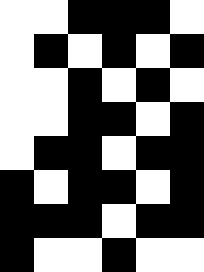[["white", "white", "black", "black", "black", "white"], ["white", "black", "white", "black", "white", "black"], ["white", "white", "black", "white", "black", "white"], ["white", "white", "black", "black", "white", "black"], ["white", "black", "black", "white", "black", "black"], ["black", "white", "black", "black", "white", "black"], ["black", "black", "black", "white", "black", "black"], ["black", "white", "white", "black", "white", "white"]]